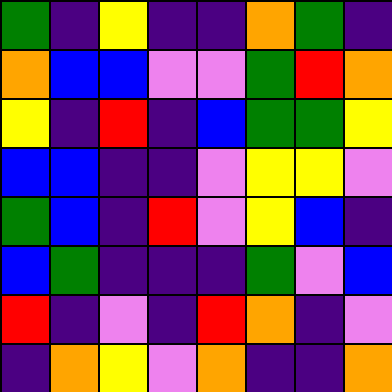[["green", "indigo", "yellow", "indigo", "indigo", "orange", "green", "indigo"], ["orange", "blue", "blue", "violet", "violet", "green", "red", "orange"], ["yellow", "indigo", "red", "indigo", "blue", "green", "green", "yellow"], ["blue", "blue", "indigo", "indigo", "violet", "yellow", "yellow", "violet"], ["green", "blue", "indigo", "red", "violet", "yellow", "blue", "indigo"], ["blue", "green", "indigo", "indigo", "indigo", "green", "violet", "blue"], ["red", "indigo", "violet", "indigo", "red", "orange", "indigo", "violet"], ["indigo", "orange", "yellow", "violet", "orange", "indigo", "indigo", "orange"]]